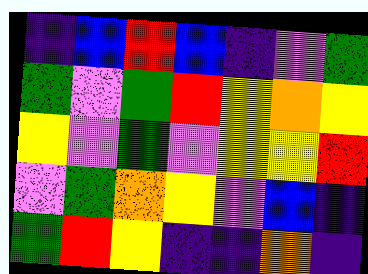[["indigo", "blue", "red", "blue", "indigo", "violet", "green"], ["green", "violet", "green", "red", "yellow", "orange", "yellow"], ["yellow", "violet", "green", "violet", "yellow", "yellow", "red"], ["violet", "green", "orange", "yellow", "violet", "blue", "indigo"], ["green", "red", "yellow", "indigo", "indigo", "orange", "indigo"]]